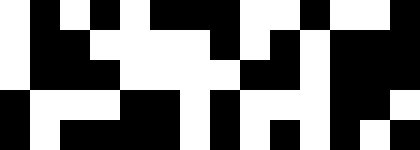[["white", "black", "white", "black", "white", "black", "black", "black", "white", "white", "black", "white", "white", "black"], ["white", "black", "black", "white", "white", "white", "white", "black", "white", "black", "white", "black", "black", "black"], ["white", "black", "black", "black", "white", "white", "white", "white", "black", "black", "white", "black", "black", "black"], ["black", "white", "white", "white", "black", "black", "white", "black", "white", "white", "white", "black", "black", "white"], ["black", "white", "black", "black", "black", "black", "white", "black", "white", "black", "white", "black", "white", "black"]]